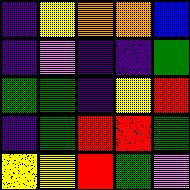[["indigo", "yellow", "orange", "orange", "blue"], ["indigo", "violet", "indigo", "indigo", "green"], ["green", "green", "indigo", "yellow", "red"], ["indigo", "green", "red", "red", "green"], ["yellow", "yellow", "red", "green", "violet"]]